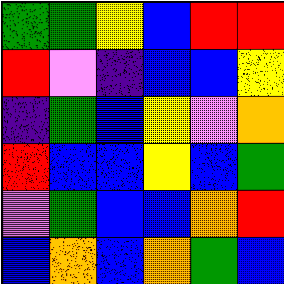[["green", "green", "yellow", "blue", "red", "red"], ["red", "violet", "indigo", "blue", "blue", "yellow"], ["indigo", "green", "blue", "yellow", "violet", "orange"], ["red", "blue", "blue", "yellow", "blue", "green"], ["violet", "green", "blue", "blue", "orange", "red"], ["blue", "orange", "blue", "orange", "green", "blue"]]